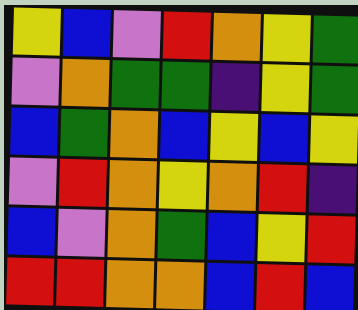[["yellow", "blue", "violet", "red", "orange", "yellow", "green"], ["violet", "orange", "green", "green", "indigo", "yellow", "green"], ["blue", "green", "orange", "blue", "yellow", "blue", "yellow"], ["violet", "red", "orange", "yellow", "orange", "red", "indigo"], ["blue", "violet", "orange", "green", "blue", "yellow", "red"], ["red", "red", "orange", "orange", "blue", "red", "blue"]]